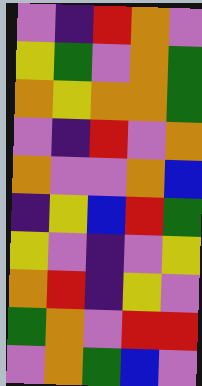[["violet", "indigo", "red", "orange", "violet"], ["yellow", "green", "violet", "orange", "green"], ["orange", "yellow", "orange", "orange", "green"], ["violet", "indigo", "red", "violet", "orange"], ["orange", "violet", "violet", "orange", "blue"], ["indigo", "yellow", "blue", "red", "green"], ["yellow", "violet", "indigo", "violet", "yellow"], ["orange", "red", "indigo", "yellow", "violet"], ["green", "orange", "violet", "red", "red"], ["violet", "orange", "green", "blue", "violet"]]